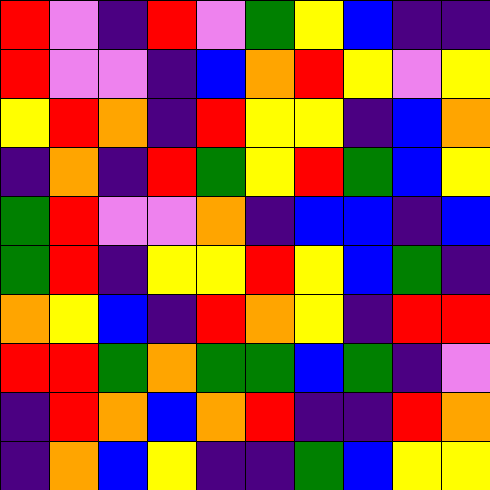[["red", "violet", "indigo", "red", "violet", "green", "yellow", "blue", "indigo", "indigo"], ["red", "violet", "violet", "indigo", "blue", "orange", "red", "yellow", "violet", "yellow"], ["yellow", "red", "orange", "indigo", "red", "yellow", "yellow", "indigo", "blue", "orange"], ["indigo", "orange", "indigo", "red", "green", "yellow", "red", "green", "blue", "yellow"], ["green", "red", "violet", "violet", "orange", "indigo", "blue", "blue", "indigo", "blue"], ["green", "red", "indigo", "yellow", "yellow", "red", "yellow", "blue", "green", "indigo"], ["orange", "yellow", "blue", "indigo", "red", "orange", "yellow", "indigo", "red", "red"], ["red", "red", "green", "orange", "green", "green", "blue", "green", "indigo", "violet"], ["indigo", "red", "orange", "blue", "orange", "red", "indigo", "indigo", "red", "orange"], ["indigo", "orange", "blue", "yellow", "indigo", "indigo", "green", "blue", "yellow", "yellow"]]